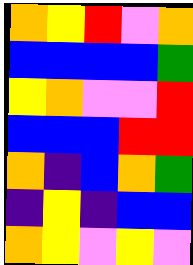[["orange", "yellow", "red", "violet", "orange"], ["blue", "blue", "blue", "blue", "green"], ["yellow", "orange", "violet", "violet", "red"], ["blue", "blue", "blue", "red", "red"], ["orange", "indigo", "blue", "orange", "green"], ["indigo", "yellow", "indigo", "blue", "blue"], ["orange", "yellow", "violet", "yellow", "violet"]]